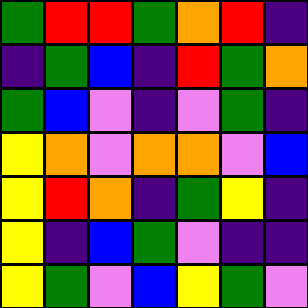[["green", "red", "red", "green", "orange", "red", "indigo"], ["indigo", "green", "blue", "indigo", "red", "green", "orange"], ["green", "blue", "violet", "indigo", "violet", "green", "indigo"], ["yellow", "orange", "violet", "orange", "orange", "violet", "blue"], ["yellow", "red", "orange", "indigo", "green", "yellow", "indigo"], ["yellow", "indigo", "blue", "green", "violet", "indigo", "indigo"], ["yellow", "green", "violet", "blue", "yellow", "green", "violet"]]